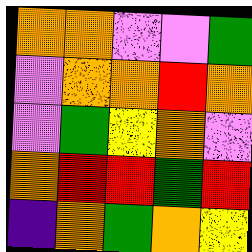[["orange", "orange", "violet", "violet", "green"], ["violet", "orange", "orange", "red", "orange"], ["violet", "green", "yellow", "orange", "violet"], ["orange", "red", "red", "green", "red"], ["indigo", "orange", "green", "orange", "yellow"]]